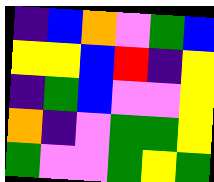[["indigo", "blue", "orange", "violet", "green", "blue"], ["yellow", "yellow", "blue", "red", "indigo", "yellow"], ["indigo", "green", "blue", "violet", "violet", "yellow"], ["orange", "indigo", "violet", "green", "green", "yellow"], ["green", "violet", "violet", "green", "yellow", "green"]]